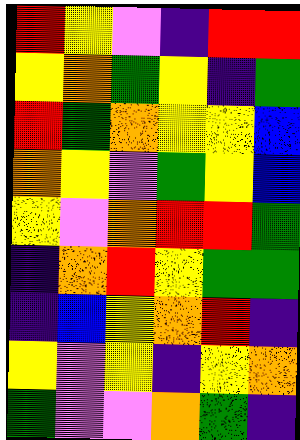[["red", "yellow", "violet", "indigo", "red", "red"], ["yellow", "orange", "green", "yellow", "indigo", "green"], ["red", "green", "orange", "yellow", "yellow", "blue"], ["orange", "yellow", "violet", "green", "yellow", "blue"], ["yellow", "violet", "orange", "red", "red", "green"], ["indigo", "orange", "red", "yellow", "green", "green"], ["indigo", "blue", "yellow", "orange", "red", "indigo"], ["yellow", "violet", "yellow", "indigo", "yellow", "orange"], ["green", "violet", "violet", "orange", "green", "indigo"]]